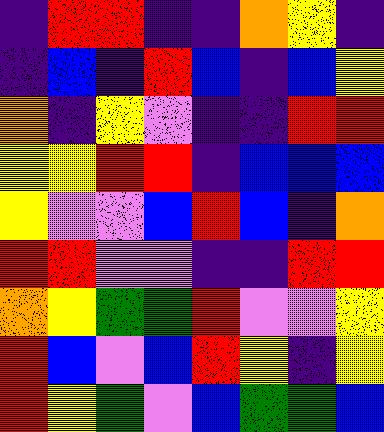[["indigo", "red", "red", "indigo", "indigo", "orange", "yellow", "indigo"], ["indigo", "blue", "indigo", "red", "blue", "indigo", "blue", "yellow"], ["orange", "indigo", "yellow", "violet", "indigo", "indigo", "red", "red"], ["yellow", "yellow", "red", "red", "indigo", "blue", "blue", "blue"], ["yellow", "violet", "violet", "blue", "red", "blue", "indigo", "orange"], ["red", "red", "violet", "violet", "indigo", "indigo", "red", "red"], ["orange", "yellow", "green", "green", "red", "violet", "violet", "yellow"], ["red", "blue", "violet", "blue", "red", "yellow", "indigo", "yellow"], ["red", "yellow", "green", "violet", "blue", "green", "green", "blue"]]